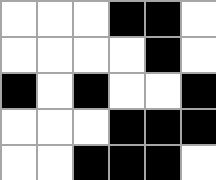[["white", "white", "white", "black", "black", "white"], ["white", "white", "white", "white", "black", "white"], ["black", "white", "black", "white", "white", "black"], ["white", "white", "white", "black", "black", "black"], ["white", "white", "black", "black", "black", "white"]]